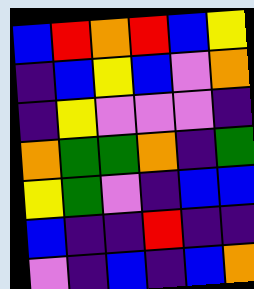[["blue", "red", "orange", "red", "blue", "yellow"], ["indigo", "blue", "yellow", "blue", "violet", "orange"], ["indigo", "yellow", "violet", "violet", "violet", "indigo"], ["orange", "green", "green", "orange", "indigo", "green"], ["yellow", "green", "violet", "indigo", "blue", "blue"], ["blue", "indigo", "indigo", "red", "indigo", "indigo"], ["violet", "indigo", "blue", "indigo", "blue", "orange"]]